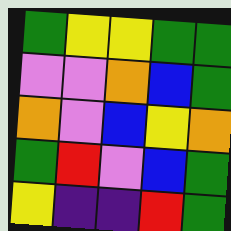[["green", "yellow", "yellow", "green", "green"], ["violet", "violet", "orange", "blue", "green"], ["orange", "violet", "blue", "yellow", "orange"], ["green", "red", "violet", "blue", "green"], ["yellow", "indigo", "indigo", "red", "green"]]